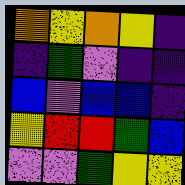[["orange", "yellow", "orange", "yellow", "indigo"], ["indigo", "green", "violet", "indigo", "indigo"], ["blue", "violet", "blue", "blue", "indigo"], ["yellow", "red", "red", "green", "blue"], ["violet", "violet", "green", "yellow", "yellow"]]